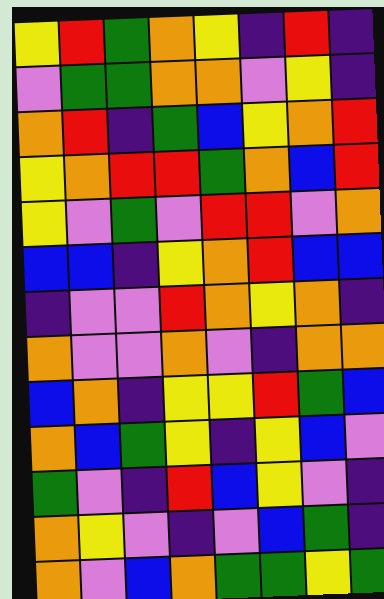[["yellow", "red", "green", "orange", "yellow", "indigo", "red", "indigo"], ["violet", "green", "green", "orange", "orange", "violet", "yellow", "indigo"], ["orange", "red", "indigo", "green", "blue", "yellow", "orange", "red"], ["yellow", "orange", "red", "red", "green", "orange", "blue", "red"], ["yellow", "violet", "green", "violet", "red", "red", "violet", "orange"], ["blue", "blue", "indigo", "yellow", "orange", "red", "blue", "blue"], ["indigo", "violet", "violet", "red", "orange", "yellow", "orange", "indigo"], ["orange", "violet", "violet", "orange", "violet", "indigo", "orange", "orange"], ["blue", "orange", "indigo", "yellow", "yellow", "red", "green", "blue"], ["orange", "blue", "green", "yellow", "indigo", "yellow", "blue", "violet"], ["green", "violet", "indigo", "red", "blue", "yellow", "violet", "indigo"], ["orange", "yellow", "violet", "indigo", "violet", "blue", "green", "indigo"], ["orange", "violet", "blue", "orange", "green", "green", "yellow", "green"]]